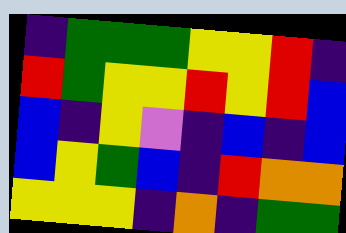[["indigo", "green", "green", "green", "yellow", "yellow", "red", "indigo"], ["red", "green", "yellow", "yellow", "red", "yellow", "red", "blue"], ["blue", "indigo", "yellow", "violet", "indigo", "blue", "indigo", "blue"], ["blue", "yellow", "green", "blue", "indigo", "red", "orange", "orange"], ["yellow", "yellow", "yellow", "indigo", "orange", "indigo", "green", "green"]]